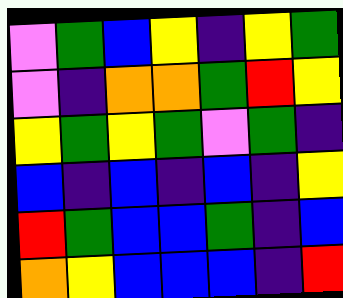[["violet", "green", "blue", "yellow", "indigo", "yellow", "green"], ["violet", "indigo", "orange", "orange", "green", "red", "yellow"], ["yellow", "green", "yellow", "green", "violet", "green", "indigo"], ["blue", "indigo", "blue", "indigo", "blue", "indigo", "yellow"], ["red", "green", "blue", "blue", "green", "indigo", "blue"], ["orange", "yellow", "blue", "blue", "blue", "indigo", "red"]]